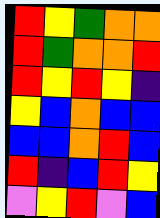[["red", "yellow", "green", "orange", "orange"], ["red", "green", "orange", "orange", "red"], ["red", "yellow", "red", "yellow", "indigo"], ["yellow", "blue", "orange", "blue", "blue"], ["blue", "blue", "orange", "red", "blue"], ["red", "indigo", "blue", "red", "yellow"], ["violet", "yellow", "red", "violet", "blue"]]